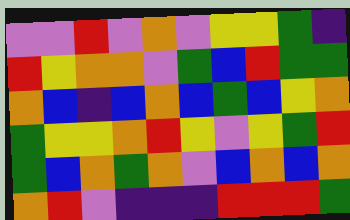[["violet", "violet", "red", "violet", "orange", "violet", "yellow", "yellow", "green", "indigo"], ["red", "yellow", "orange", "orange", "violet", "green", "blue", "red", "green", "green"], ["orange", "blue", "indigo", "blue", "orange", "blue", "green", "blue", "yellow", "orange"], ["green", "yellow", "yellow", "orange", "red", "yellow", "violet", "yellow", "green", "red"], ["green", "blue", "orange", "green", "orange", "violet", "blue", "orange", "blue", "orange"], ["orange", "red", "violet", "indigo", "indigo", "indigo", "red", "red", "red", "green"]]